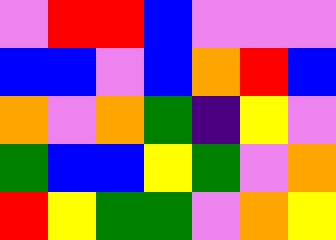[["violet", "red", "red", "blue", "violet", "violet", "violet"], ["blue", "blue", "violet", "blue", "orange", "red", "blue"], ["orange", "violet", "orange", "green", "indigo", "yellow", "violet"], ["green", "blue", "blue", "yellow", "green", "violet", "orange"], ["red", "yellow", "green", "green", "violet", "orange", "yellow"]]